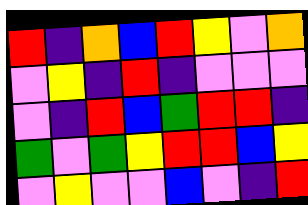[["red", "indigo", "orange", "blue", "red", "yellow", "violet", "orange"], ["violet", "yellow", "indigo", "red", "indigo", "violet", "violet", "violet"], ["violet", "indigo", "red", "blue", "green", "red", "red", "indigo"], ["green", "violet", "green", "yellow", "red", "red", "blue", "yellow"], ["violet", "yellow", "violet", "violet", "blue", "violet", "indigo", "red"]]